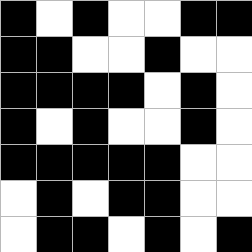[["black", "white", "black", "white", "white", "black", "black"], ["black", "black", "white", "white", "black", "white", "white"], ["black", "black", "black", "black", "white", "black", "white"], ["black", "white", "black", "white", "white", "black", "white"], ["black", "black", "black", "black", "black", "white", "white"], ["white", "black", "white", "black", "black", "white", "white"], ["white", "black", "black", "white", "black", "white", "black"]]